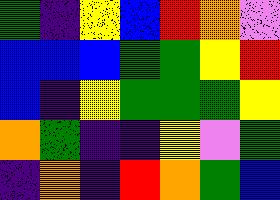[["green", "indigo", "yellow", "blue", "red", "orange", "violet"], ["blue", "blue", "blue", "green", "green", "yellow", "red"], ["blue", "indigo", "yellow", "green", "green", "green", "yellow"], ["orange", "green", "indigo", "indigo", "yellow", "violet", "green"], ["indigo", "orange", "indigo", "red", "orange", "green", "blue"]]